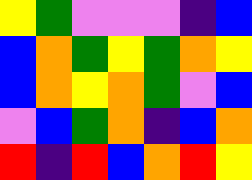[["yellow", "green", "violet", "violet", "violet", "indigo", "blue"], ["blue", "orange", "green", "yellow", "green", "orange", "yellow"], ["blue", "orange", "yellow", "orange", "green", "violet", "blue"], ["violet", "blue", "green", "orange", "indigo", "blue", "orange"], ["red", "indigo", "red", "blue", "orange", "red", "yellow"]]